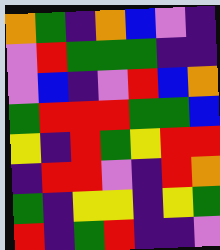[["orange", "green", "indigo", "orange", "blue", "violet", "indigo"], ["violet", "red", "green", "green", "green", "indigo", "indigo"], ["violet", "blue", "indigo", "violet", "red", "blue", "orange"], ["green", "red", "red", "red", "green", "green", "blue"], ["yellow", "indigo", "red", "green", "yellow", "red", "red"], ["indigo", "red", "red", "violet", "indigo", "red", "orange"], ["green", "indigo", "yellow", "yellow", "indigo", "yellow", "green"], ["red", "indigo", "green", "red", "indigo", "indigo", "violet"]]